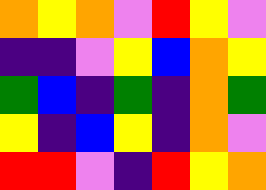[["orange", "yellow", "orange", "violet", "red", "yellow", "violet"], ["indigo", "indigo", "violet", "yellow", "blue", "orange", "yellow"], ["green", "blue", "indigo", "green", "indigo", "orange", "green"], ["yellow", "indigo", "blue", "yellow", "indigo", "orange", "violet"], ["red", "red", "violet", "indigo", "red", "yellow", "orange"]]